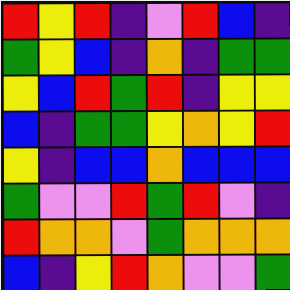[["red", "yellow", "red", "indigo", "violet", "red", "blue", "indigo"], ["green", "yellow", "blue", "indigo", "orange", "indigo", "green", "green"], ["yellow", "blue", "red", "green", "red", "indigo", "yellow", "yellow"], ["blue", "indigo", "green", "green", "yellow", "orange", "yellow", "red"], ["yellow", "indigo", "blue", "blue", "orange", "blue", "blue", "blue"], ["green", "violet", "violet", "red", "green", "red", "violet", "indigo"], ["red", "orange", "orange", "violet", "green", "orange", "orange", "orange"], ["blue", "indigo", "yellow", "red", "orange", "violet", "violet", "green"]]